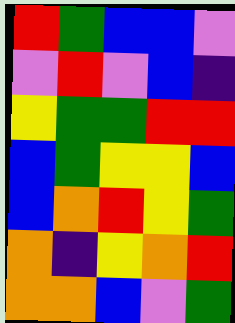[["red", "green", "blue", "blue", "violet"], ["violet", "red", "violet", "blue", "indigo"], ["yellow", "green", "green", "red", "red"], ["blue", "green", "yellow", "yellow", "blue"], ["blue", "orange", "red", "yellow", "green"], ["orange", "indigo", "yellow", "orange", "red"], ["orange", "orange", "blue", "violet", "green"]]